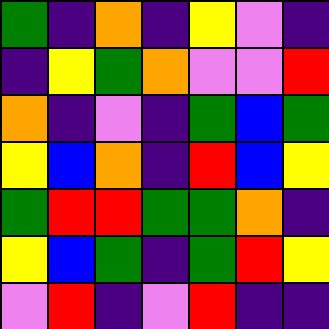[["green", "indigo", "orange", "indigo", "yellow", "violet", "indigo"], ["indigo", "yellow", "green", "orange", "violet", "violet", "red"], ["orange", "indigo", "violet", "indigo", "green", "blue", "green"], ["yellow", "blue", "orange", "indigo", "red", "blue", "yellow"], ["green", "red", "red", "green", "green", "orange", "indigo"], ["yellow", "blue", "green", "indigo", "green", "red", "yellow"], ["violet", "red", "indigo", "violet", "red", "indigo", "indigo"]]